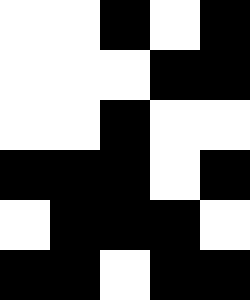[["white", "white", "black", "white", "black"], ["white", "white", "white", "black", "black"], ["white", "white", "black", "white", "white"], ["black", "black", "black", "white", "black"], ["white", "black", "black", "black", "white"], ["black", "black", "white", "black", "black"]]